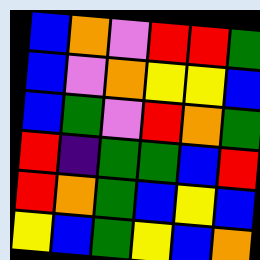[["blue", "orange", "violet", "red", "red", "green"], ["blue", "violet", "orange", "yellow", "yellow", "blue"], ["blue", "green", "violet", "red", "orange", "green"], ["red", "indigo", "green", "green", "blue", "red"], ["red", "orange", "green", "blue", "yellow", "blue"], ["yellow", "blue", "green", "yellow", "blue", "orange"]]